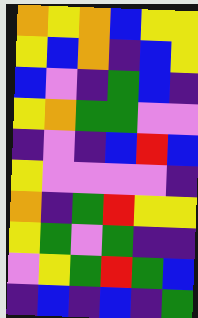[["orange", "yellow", "orange", "blue", "yellow", "yellow"], ["yellow", "blue", "orange", "indigo", "blue", "yellow"], ["blue", "violet", "indigo", "green", "blue", "indigo"], ["yellow", "orange", "green", "green", "violet", "violet"], ["indigo", "violet", "indigo", "blue", "red", "blue"], ["yellow", "violet", "violet", "violet", "violet", "indigo"], ["orange", "indigo", "green", "red", "yellow", "yellow"], ["yellow", "green", "violet", "green", "indigo", "indigo"], ["violet", "yellow", "green", "red", "green", "blue"], ["indigo", "blue", "indigo", "blue", "indigo", "green"]]